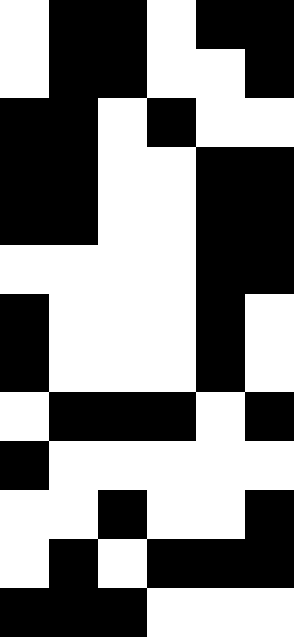[["white", "black", "black", "white", "black", "black"], ["white", "black", "black", "white", "white", "black"], ["black", "black", "white", "black", "white", "white"], ["black", "black", "white", "white", "black", "black"], ["black", "black", "white", "white", "black", "black"], ["white", "white", "white", "white", "black", "black"], ["black", "white", "white", "white", "black", "white"], ["black", "white", "white", "white", "black", "white"], ["white", "black", "black", "black", "white", "black"], ["black", "white", "white", "white", "white", "white"], ["white", "white", "black", "white", "white", "black"], ["white", "black", "white", "black", "black", "black"], ["black", "black", "black", "white", "white", "white"]]